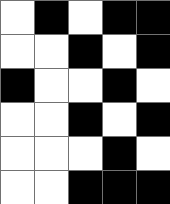[["white", "black", "white", "black", "black"], ["white", "white", "black", "white", "black"], ["black", "white", "white", "black", "white"], ["white", "white", "black", "white", "black"], ["white", "white", "white", "black", "white"], ["white", "white", "black", "black", "black"]]